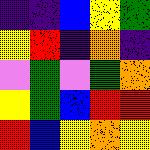[["indigo", "indigo", "blue", "yellow", "green"], ["yellow", "red", "indigo", "orange", "indigo"], ["violet", "green", "violet", "green", "orange"], ["yellow", "green", "blue", "red", "red"], ["red", "blue", "yellow", "orange", "yellow"]]